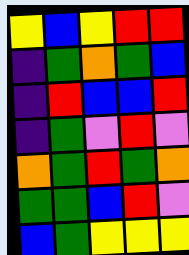[["yellow", "blue", "yellow", "red", "red"], ["indigo", "green", "orange", "green", "blue"], ["indigo", "red", "blue", "blue", "red"], ["indigo", "green", "violet", "red", "violet"], ["orange", "green", "red", "green", "orange"], ["green", "green", "blue", "red", "violet"], ["blue", "green", "yellow", "yellow", "yellow"]]